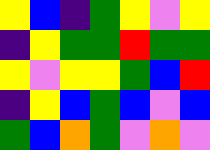[["yellow", "blue", "indigo", "green", "yellow", "violet", "yellow"], ["indigo", "yellow", "green", "green", "red", "green", "green"], ["yellow", "violet", "yellow", "yellow", "green", "blue", "red"], ["indigo", "yellow", "blue", "green", "blue", "violet", "blue"], ["green", "blue", "orange", "green", "violet", "orange", "violet"]]